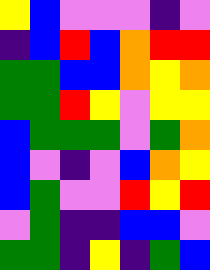[["yellow", "blue", "violet", "violet", "violet", "indigo", "violet"], ["indigo", "blue", "red", "blue", "orange", "red", "red"], ["green", "green", "blue", "blue", "orange", "yellow", "orange"], ["green", "green", "red", "yellow", "violet", "yellow", "yellow"], ["blue", "green", "green", "green", "violet", "green", "orange"], ["blue", "violet", "indigo", "violet", "blue", "orange", "yellow"], ["blue", "green", "violet", "violet", "red", "yellow", "red"], ["violet", "green", "indigo", "indigo", "blue", "blue", "violet"], ["green", "green", "indigo", "yellow", "indigo", "green", "blue"]]